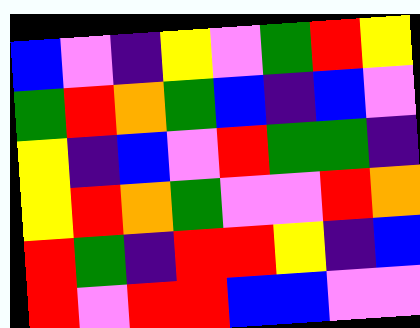[["blue", "violet", "indigo", "yellow", "violet", "green", "red", "yellow"], ["green", "red", "orange", "green", "blue", "indigo", "blue", "violet"], ["yellow", "indigo", "blue", "violet", "red", "green", "green", "indigo"], ["yellow", "red", "orange", "green", "violet", "violet", "red", "orange"], ["red", "green", "indigo", "red", "red", "yellow", "indigo", "blue"], ["red", "violet", "red", "red", "blue", "blue", "violet", "violet"]]